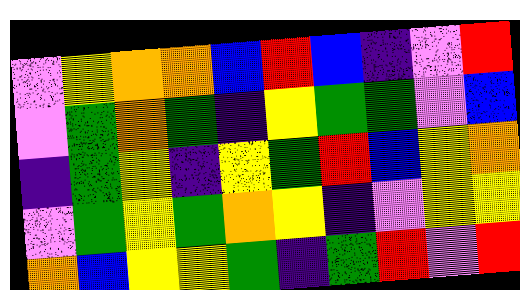[["violet", "yellow", "orange", "orange", "blue", "red", "blue", "indigo", "violet", "red"], ["violet", "green", "orange", "green", "indigo", "yellow", "green", "green", "violet", "blue"], ["indigo", "green", "yellow", "indigo", "yellow", "green", "red", "blue", "yellow", "orange"], ["violet", "green", "yellow", "green", "orange", "yellow", "indigo", "violet", "yellow", "yellow"], ["orange", "blue", "yellow", "yellow", "green", "indigo", "green", "red", "violet", "red"]]